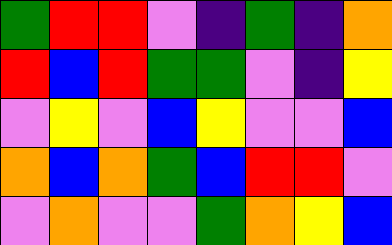[["green", "red", "red", "violet", "indigo", "green", "indigo", "orange"], ["red", "blue", "red", "green", "green", "violet", "indigo", "yellow"], ["violet", "yellow", "violet", "blue", "yellow", "violet", "violet", "blue"], ["orange", "blue", "orange", "green", "blue", "red", "red", "violet"], ["violet", "orange", "violet", "violet", "green", "orange", "yellow", "blue"]]